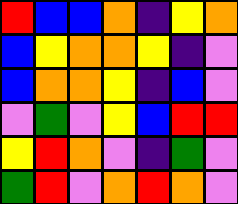[["red", "blue", "blue", "orange", "indigo", "yellow", "orange"], ["blue", "yellow", "orange", "orange", "yellow", "indigo", "violet"], ["blue", "orange", "orange", "yellow", "indigo", "blue", "violet"], ["violet", "green", "violet", "yellow", "blue", "red", "red"], ["yellow", "red", "orange", "violet", "indigo", "green", "violet"], ["green", "red", "violet", "orange", "red", "orange", "violet"]]